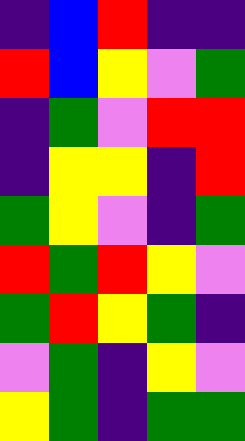[["indigo", "blue", "red", "indigo", "indigo"], ["red", "blue", "yellow", "violet", "green"], ["indigo", "green", "violet", "red", "red"], ["indigo", "yellow", "yellow", "indigo", "red"], ["green", "yellow", "violet", "indigo", "green"], ["red", "green", "red", "yellow", "violet"], ["green", "red", "yellow", "green", "indigo"], ["violet", "green", "indigo", "yellow", "violet"], ["yellow", "green", "indigo", "green", "green"]]